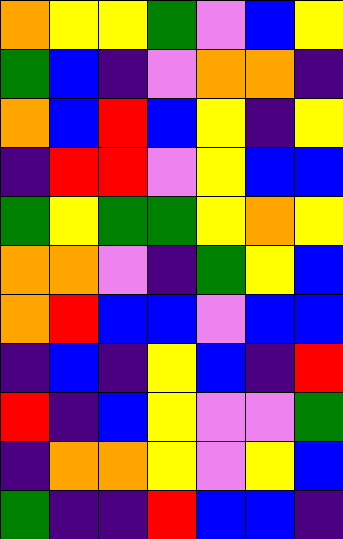[["orange", "yellow", "yellow", "green", "violet", "blue", "yellow"], ["green", "blue", "indigo", "violet", "orange", "orange", "indigo"], ["orange", "blue", "red", "blue", "yellow", "indigo", "yellow"], ["indigo", "red", "red", "violet", "yellow", "blue", "blue"], ["green", "yellow", "green", "green", "yellow", "orange", "yellow"], ["orange", "orange", "violet", "indigo", "green", "yellow", "blue"], ["orange", "red", "blue", "blue", "violet", "blue", "blue"], ["indigo", "blue", "indigo", "yellow", "blue", "indigo", "red"], ["red", "indigo", "blue", "yellow", "violet", "violet", "green"], ["indigo", "orange", "orange", "yellow", "violet", "yellow", "blue"], ["green", "indigo", "indigo", "red", "blue", "blue", "indigo"]]